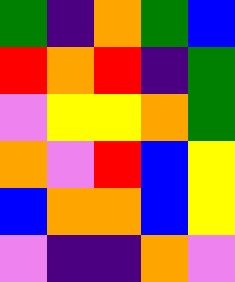[["green", "indigo", "orange", "green", "blue"], ["red", "orange", "red", "indigo", "green"], ["violet", "yellow", "yellow", "orange", "green"], ["orange", "violet", "red", "blue", "yellow"], ["blue", "orange", "orange", "blue", "yellow"], ["violet", "indigo", "indigo", "orange", "violet"]]